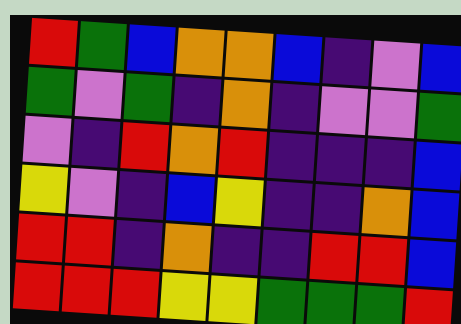[["red", "green", "blue", "orange", "orange", "blue", "indigo", "violet", "blue"], ["green", "violet", "green", "indigo", "orange", "indigo", "violet", "violet", "green"], ["violet", "indigo", "red", "orange", "red", "indigo", "indigo", "indigo", "blue"], ["yellow", "violet", "indigo", "blue", "yellow", "indigo", "indigo", "orange", "blue"], ["red", "red", "indigo", "orange", "indigo", "indigo", "red", "red", "blue"], ["red", "red", "red", "yellow", "yellow", "green", "green", "green", "red"]]